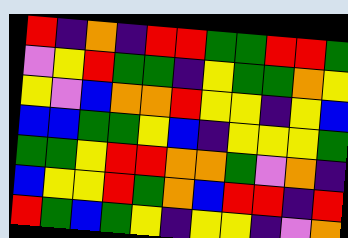[["red", "indigo", "orange", "indigo", "red", "red", "green", "green", "red", "red", "green"], ["violet", "yellow", "red", "green", "green", "indigo", "yellow", "green", "green", "orange", "yellow"], ["yellow", "violet", "blue", "orange", "orange", "red", "yellow", "yellow", "indigo", "yellow", "blue"], ["blue", "blue", "green", "green", "yellow", "blue", "indigo", "yellow", "yellow", "yellow", "green"], ["green", "green", "yellow", "red", "red", "orange", "orange", "green", "violet", "orange", "indigo"], ["blue", "yellow", "yellow", "red", "green", "orange", "blue", "red", "red", "indigo", "red"], ["red", "green", "blue", "green", "yellow", "indigo", "yellow", "yellow", "indigo", "violet", "orange"]]